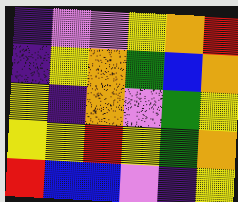[["indigo", "violet", "violet", "yellow", "orange", "red"], ["indigo", "yellow", "orange", "green", "blue", "orange"], ["yellow", "indigo", "orange", "violet", "green", "yellow"], ["yellow", "yellow", "red", "yellow", "green", "orange"], ["red", "blue", "blue", "violet", "indigo", "yellow"]]